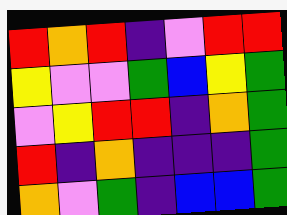[["red", "orange", "red", "indigo", "violet", "red", "red"], ["yellow", "violet", "violet", "green", "blue", "yellow", "green"], ["violet", "yellow", "red", "red", "indigo", "orange", "green"], ["red", "indigo", "orange", "indigo", "indigo", "indigo", "green"], ["orange", "violet", "green", "indigo", "blue", "blue", "green"]]